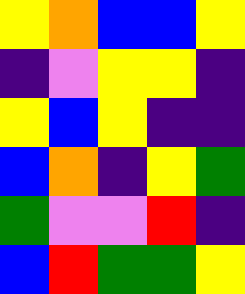[["yellow", "orange", "blue", "blue", "yellow"], ["indigo", "violet", "yellow", "yellow", "indigo"], ["yellow", "blue", "yellow", "indigo", "indigo"], ["blue", "orange", "indigo", "yellow", "green"], ["green", "violet", "violet", "red", "indigo"], ["blue", "red", "green", "green", "yellow"]]